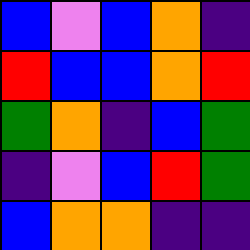[["blue", "violet", "blue", "orange", "indigo"], ["red", "blue", "blue", "orange", "red"], ["green", "orange", "indigo", "blue", "green"], ["indigo", "violet", "blue", "red", "green"], ["blue", "orange", "orange", "indigo", "indigo"]]